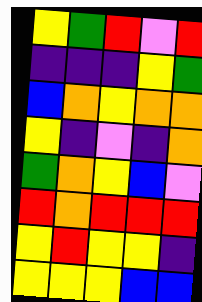[["yellow", "green", "red", "violet", "red"], ["indigo", "indigo", "indigo", "yellow", "green"], ["blue", "orange", "yellow", "orange", "orange"], ["yellow", "indigo", "violet", "indigo", "orange"], ["green", "orange", "yellow", "blue", "violet"], ["red", "orange", "red", "red", "red"], ["yellow", "red", "yellow", "yellow", "indigo"], ["yellow", "yellow", "yellow", "blue", "blue"]]